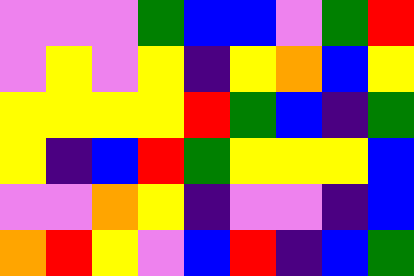[["violet", "violet", "violet", "green", "blue", "blue", "violet", "green", "red"], ["violet", "yellow", "violet", "yellow", "indigo", "yellow", "orange", "blue", "yellow"], ["yellow", "yellow", "yellow", "yellow", "red", "green", "blue", "indigo", "green"], ["yellow", "indigo", "blue", "red", "green", "yellow", "yellow", "yellow", "blue"], ["violet", "violet", "orange", "yellow", "indigo", "violet", "violet", "indigo", "blue"], ["orange", "red", "yellow", "violet", "blue", "red", "indigo", "blue", "green"]]